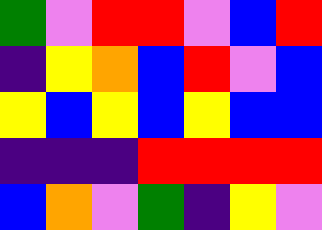[["green", "violet", "red", "red", "violet", "blue", "red"], ["indigo", "yellow", "orange", "blue", "red", "violet", "blue"], ["yellow", "blue", "yellow", "blue", "yellow", "blue", "blue"], ["indigo", "indigo", "indigo", "red", "red", "red", "red"], ["blue", "orange", "violet", "green", "indigo", "yellow", "violet"]]